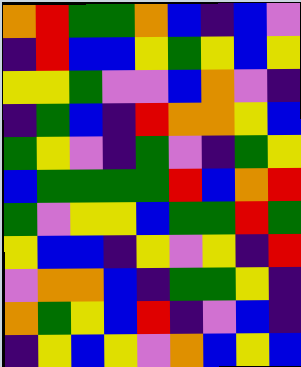[["orange", "red", "green", "green", "orange", "blue", "indigo", "blue", "violet"], ["indigo", "red", "blue", "blue", "yellow", "green", "yellow", "blue", "yellow"], ["yellow", "yellow", "green", "violet", "violet", "blue", "orange", "violet", "indigo"], ["indigo", "green", "blue", "indigo", "red", "orange", "orange", "yellow", "blue"], ["green", "yellow", "violet", "indigo", "green", "violet", "indigo", "green", "yellow"], ["blue", "green", "green", "green", "green", "red", "blue", "orange", "red"], ["green", "violet", "yellow", "yellow", "blue", "green", "green", "red", "green"], ["yellow", "blue", "blue", "indigo", "yellow", "violet", "yellow", "indigo", "red"], ["violet", "orange", "orange", "blue", "indigo", "green", "green", "yellow", "indigo"], ["orange", "green", "yellow", "blue", "red", "indigo", "violet", "blue", "indigo"], ["indigo", "yellow", "blue", "yellow", "violet", "orange", "blue", "yellow", "blue"]]